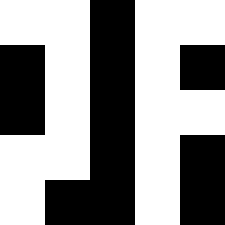[["white", "white", "black", "white", "white"], ["black", "white", "black", "white", "black"], ["black", "white", "black", "white", "white"], ["white", "white", "black", "white", "black"], ["white", "black", "black", "white", "black"]]